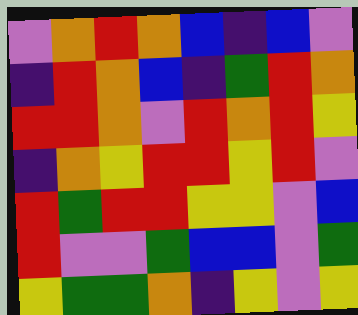[["violet", "orange", "red", "orange", "blue", "indigo", "blue", "violet"], ["indigo", "red", "orange", "blue", "indigo", "green", "red", "orange"], ["red", "red", "orange", "violet", "red", "orange", "red", "yellow"], ["indigo", "orange", "yellow", "red", "red", "yellow", "red", "violet"], ["red", "green", "red", "red", "yellow", "yellow", "violet", "blue"], ["red", "violet", "violet", "green", "blue", "blue", "violet", "green"], ["yellow", "green", "green", "orange", "indigo", "yellow", "violet", "yellow"]]